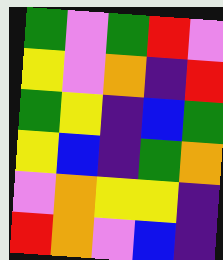[["green", "violet", "green", "red", "violet"], ["yellow", "violet", "orange", "indigo", "red"], ["green", "yellow", "indigo", "blue", "green"], ["yellow", "blue", "indigo", "green", "orange"], ["violet", "orange", "yellow", "yellow", "indigo"], ["red", "orange", "violet", "blue", "indigo"]]